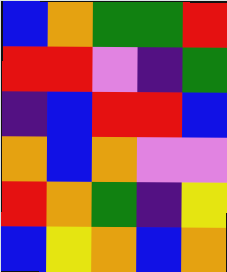[["blue", "orange", "green", "green", "red"], ["red", "red", "violet", "indigo", "green"], ["indigo", "blue", "red", "red", "blue"], ["orange", "blue", "orange", "violet", "violet"], ["red", "orange", "green", "indigo", "yellow"], ["blue", "yellow", "orange", "blue", "orange"]]